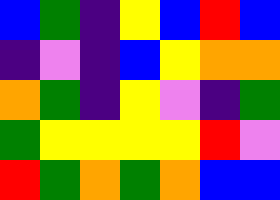[["blue", "green", "indigo", "yellow", "blue", "red", "blue"], ["indigo", "violet", "indigo", "blue", "yellow", "orange", "orange"], ["orange", "green", "indigo", "yellow", "violet", "indigo", "green"], ["green", "yellow", "yellow", "yellow", "yellow", "red", "violet"], ["red", "green", "orange", "green", "orange", "blue", "blue"]]